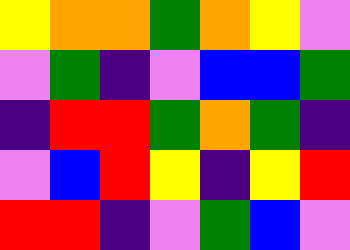[["yellow", "orange", "orange", "green", "orange", "yellow", "violet"], ["violet", "green", "indigo", "violet", "blue", "blue", "green"], ["indigo", "red", "red", "green", "orange", "green", "indigo"], ["violet", "blue", "red", "yellow", "indigo", "yellow", "red"], ["red", "red", "indigo", "violet", "green", "blue", "violet"]]